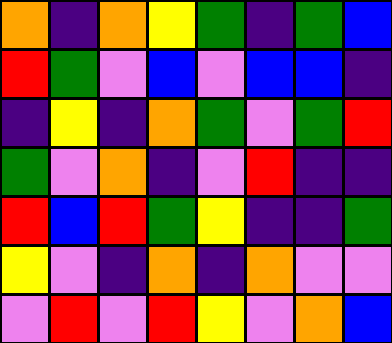[["orange", "indigo", "orange", "yellow", "green", "indigo", "green", "blue"], ["red", "green", "violet", "blue", "violet", "blue", "blue", "indigo"], ["indigo", "yellow", "indigo", "orange", "green", "violet", "green", "red"], ["green", "violet", "orange", "indigo", "violet", "red", "indigo", "indigo"], ["red", "blue", "red", "green", "yellow", "indigo", "indigo", "green"], ["yellow", "violet", "indigo", "orange", "indigo", "orange", "violet", "violet"], ["violet", "red", "violet", "red", "yellow", "violet", "orange", "blue"]]